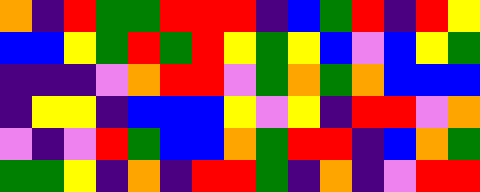[["orange", "indigo", "red", "green", "green", "red", "red", "red", "indigo", "blue", "green", "red", "indigo", "red", "yellow"], ["blue", "blue", "yellow", "green", "red", "green", "red", "yellow", "green", "yellow", "blue", "violet", "blue", "yellow", "green"], ["indigo", "indigo", "indigo", "violet", "orange", "red", "red", "violet", "green", "orange", "green", "orange", "blue", "blue", "blue"], ["indigo", "yellow", "yellow", "indigo", "blue", "blue", "blue", "yellow", "violet", "yellow", "indigo", "red", "red", "violet", "orange"], ["violet", "indigo", "violet", "red", "green", "blue", "blue", "orange", "green", "red", "red", "indigo", "blue", "orange", "green"], ["green", "green", "yellow", "indigo", "orange", "indigo", "red", "red", "green", "indigo", "orange", "indigo", "violet", "red", "red"]]